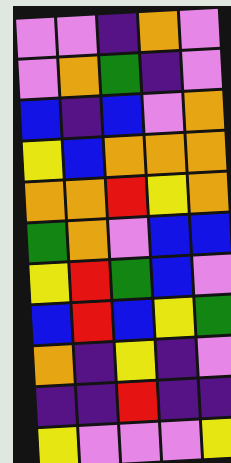[["violet", "violet", "indigo", "orange", "violet"], ["violet", "orange", "green", "indigo", "violet"], ["blue", "indigo", "blue", "violet", "orange"], ["yellow", "blue", "orange", "orange", "orange"], ["orange", "orange", "red", "yellow", "orange"], ["green", "orange", "violet", "blue", "blue"], ["yellow", "red", "green", "blue", "violet"], ["blue", "red", "blue", "yellow", "green"], ["orange", "indigo", "yellow", "indigo", "violet"], ["indigo", "indigo", "red", "indigo", "indigo"], ["yellow", "violet", "violet", "violet", "yellow"]]